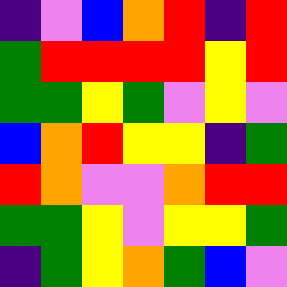[["indigo", "violet", "blue", "orange", "red", "indigo", "red"], ["green", "red", "red", "red", "red", "yellow", "red"], ["green", "green", "yellow", "green", "violet", "yellow", "violet"], ["blue", "orange", "red", "yellow", "yellow", "indigo", "green"], ["red", "orange", "violet", "violet", "orange", "red", "red"], ["green", "green", "yellow", "violet", "yellow", "yellow", "green"], ["indigo", "green", "yellow", "orange", "green", "blue", "violet"]]